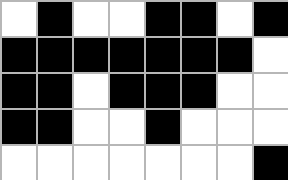[["white", "black", "white", "white", "black", "black", "white", "black"], ["black", "black", "black", "black", "black", "black", "black", "white"], ["black", "black", "white", "black", "black", "black", "white", "white"], ["black", "black", "white", "white", "black", "white", "white", "white"], ["white", "white", "white", "white", "white", "white", "white", "black"]]